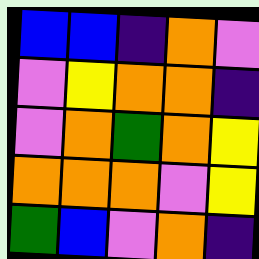[["blue", "blue", "indigo", "orange", "violet"], ["violet", "yellow", "orange", "orange", "indigo"], ["violet", "orange", "green", "orange", "yellow"], ["orange", "orange", "orange", "violet", "yellow"], ["green", "blue", "violet", "orange", "indigo"]]